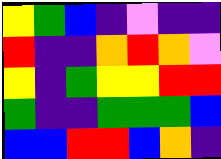[["yellow", "green", "blue", "indigo", "violet", "indigo", "indigo"], ["red", "indigo", "indigo", "orange", "red", "orange", "violet"], ["yellow", "indigo", "green", "yellow", "yellow", "red", "red"], ["green", "indigo", "indigo", "green", "green", "green", "blue"], ["blue", "blue", "red", "red", "blue", "orange", "indigo"]]